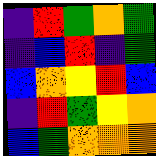[["indigo", "red", "green", "orange", "green"], ["indigo", "blue", "red", "indigo", "green"], ["blue", "orange", "yellow", "red", "blue"], ["indigo", "red", "green", "yellow", "orange"], ["blue", "green", "orange", "orange", "orange"]]